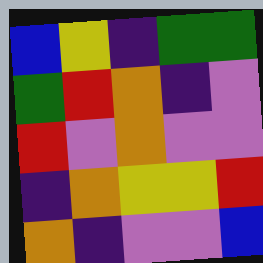[["blue", "yellow", "indigo", "green", "green"], ["green", "red", "orange", "indigo", "violet"], ["red", "violet", "orange", "violet", "violet"], ["indigo", "orange", "yellow", "yellow", "red"], ["orange", "indigo", "violet", "violet", "blue"]]